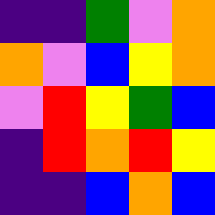[["indigo", "indigo", "green", "violet", "orange"], ["orange", "violet", "blue", "yellow", "orange"], ["violet", "red", "yellow", "green", "blue"], ["indigo", "red", "orange", "red", "yellow"], ["indigo", "indigo", "blue", "orange", "blue"]]